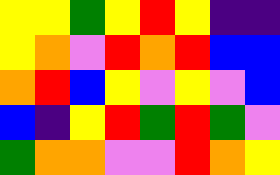[["yellow", "yellow", "green", "yellow", "red", "yellow", "indigo", "indigo"], ["yellow", "orange", "violet", "red", "orange", "red", "blue", "blue"], ["orange", "red", "blue", "yellow", "violet", "yellow", "violet", "blue"], ["blue", "indigo", "yellow", "red", "green", "red", "green", "violet"], ["green", "orange", "orange", "violet", "violet", "red", "orange", "yellow"]]